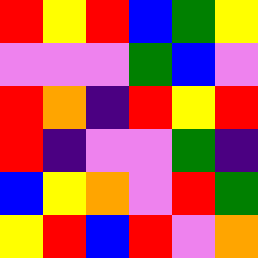[["red", "yellow", "red", "blue", "green", "yellow"], ["violet", "violet", "violet", "green", "blue", "violet"], ["red", "orange", "indigo", "red", "yellow", "red"], ["red", "indigo", "violet", "violet", "green", "indigo"], ["blue", "yellow", "orange", "violet", "red", "green"], ["yellow", "red", "blue", "red", "violet", "orange"]]